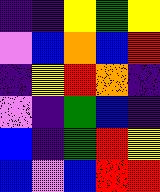[["indigo", "indigo", "yellow", "green", "yellow"], ["violet", "blue", "orange", "blue", "red"], ["indigo", "yellow", "red", "orange", "indigo"], ["violet", "indigo", "green", "blue", "indigo"], ["blue", "indigo", "green", "red", "yellow"], ["blue", "violet", "blue", "red", "red"]]